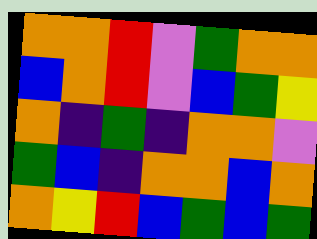[["orange", "orange", "red", "violet", "green", "orange", "orange"], ["blue", "orange", "red", "violet", "blue", "green", "yellow"], ["orange", "indigo", "green", "indigo", "orange", "orange", "violet"], ["green", "blue", "indigo", "orange", "orange", "blue", "orange"], ["orange", "yellow", "red", "blue", "green", "blue", "green"]]